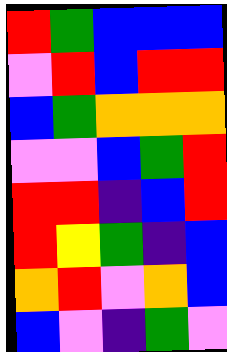[["red", "green", "blue", "blue", "blue"], ["violet", "red", "blue", "red", "red"], ["blue", "green", "orange", "orange", "orange"], ["violet", "violet", "blue", "green", "red"], ["red", "red", "indigo", "blue", "red"], ["red", "yellow", "green", "indigo", "blue"], ["orange", "red", "violet", "orange", "blue"], ["blue", "violet", "indigo", "green", "violet"]]